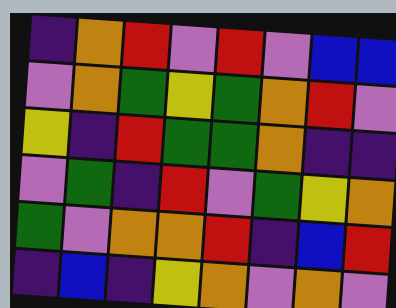[["indigo", "orange", "red", "violet", "red", "violet", "blue", "blue"], ["violet", "orange", "green", "yellow", "green", "orange", "red", "violet"], ["yellow", "indigo", "red", "green", "green", "orange", "indigo", "indigo"], ["violet", "green", "indigo", "red", "violet", "green", "yellow", "orange"], ["green", "violet", "orange", "orange", "red", "indigo", "blue", "red"], ["indigo", "blue", "indigo", "yellow", "orange", "violet", "orange", "violet"]]